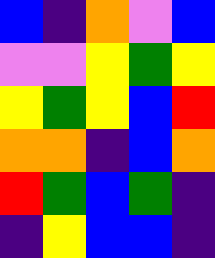[["blue", "indigo", "orange", "violet", "blue"], ["violet", "violet", "yellow", "green", "yellow"], ["yellow", "green", "yellow", "blue", "red"], ["orange", "orange", "indigo", "blue", "orange"], ["red", "green", "blue", "green", "indigo"], ["indigo", "yellow", "blue", "blue", "indigo"]]